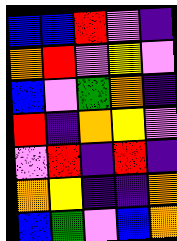[["blue", "blue", "red", "violet", "indigo"], ["orange", "red", "violet", "yellow", "violet"], ["blue", "violet", "green", "orange", "indigo"], ["red", "indigo", "orange", "yellow", "violet"], ["violet", "red", "indigo", "red", "indigo"], ["orange", "yellow", "indigo", "indigo", "orange"], ["blue", "green", "violet", "blue", "orange"]]